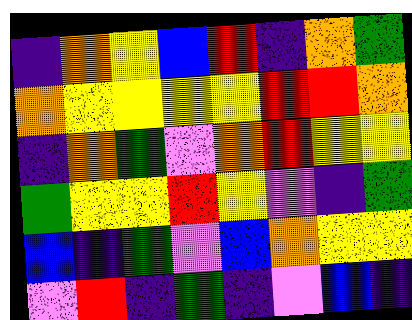[["indigo", "orange", "yellow", "blue", "red", "indigo", "orange", "green"], ["orange", "yellow", "yellow", "yellow", "yellow", "red", "red", "orange"], ["indigo", "orange", "green", "violet", "orange", "red", "yellow", "yellow"], ["green", "yellow", "yellow", "red", "yellow", "violet", "indigo", "green"], ["blue", "indigo", "green", "violet", "blue", "orange", "yellow", "yellow"], ["violet", "red", "indigo", "green", "indigo", "violet", "blue", "indigo"]]